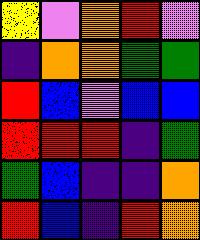[["yellow", "violet", "orange", "red", "violet"], ["indigo", "orange", "orange", "green", "green"], ["red", "blue", "violet", "blue", "blue"], ["red", "red", "red", "indigo", "green"], ["green", "blue", "indigo", "indigo", "orange"], ["red", "blue", "indigo", "red", "orange"]]